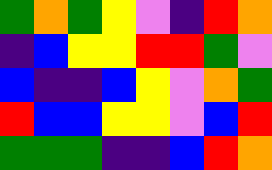[["green", "orange", "green", "yellow", "violet", "indigo", "red", "orange"], ["indigo", "blue", "yellow", "yellow", "red", "red", "green", "violet"], ["blue", "indigo", "indigo", "blue", "yellow", "violet", "orange", "green"], ["red", "blue", "blue", "yellow", "yellow", "violet", "blue", "red"], ["green", "green", "green", "indigo", "indigo", "blue", "red", "orange"]]